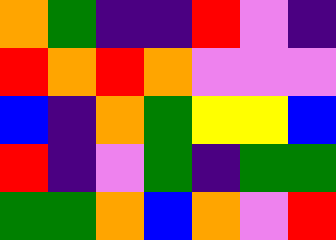[["orange", "green", "indigo", "indigo", "red", "violet", "indigo"], ["red", "orange", "red", "orange", "violet", "violet", "violet"], ["blue", "indigo", "orange", "green", "yellow", "yellow", "blue"], ["red", "indigo", "violet", "green", "indigo", "green", "green"], ["green", "green", "orange", "blue", "orange", "violet", "red"]]